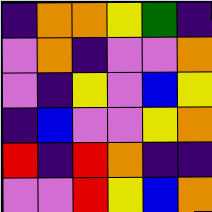[["indigo", "orange", "orange", "yellow", "green", "indigo"], ["violet", "orange", "indigo", "violet", "violet", "orange"], ["violet", "indigo", "yellow", "violet", "blue", "yellow"], ["indigo", "blue", "violet", "violet", "yellow", "orange"], ["red", "indigo", "red", "orange", "indigo", "indigo"], ["violet", "violet", "red", "yellow", "blue", "orange"]]